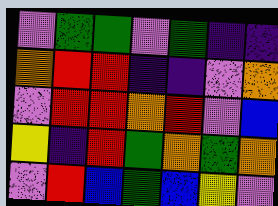[["violet", "green", "green", "violet", "green", "indigo", "indigo"], ["orange", "red", "red", "indigo", "indigo", "violet", "orange"], ["violet", "red", "red", "orange", "red", "violet", "blue"], ["yellow", "indigo", "red", "green", "orange", "green", "orange"], ["violet", "red", "blue", "green", "blue", "yellow", "violet"]]